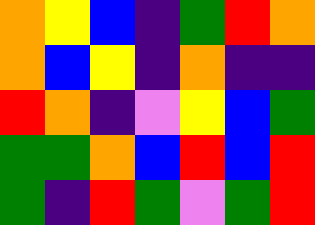[["orange", "yellow", "blue", "indigo", "green", "red", "orange"], ["orange", "blue", "yellow", "indigo", "orange", "indigo", "indigo"], ["red", "orange", "indigo", "violet", "yellow", "blue", "green"], ["green", "green", "orange", "blue", "red", "blue", "red"], ["green", "indigo", "red", "green", "violet", "green", "red"]]